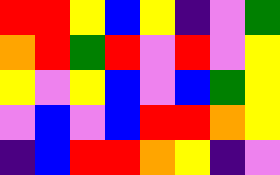[["red", "red", "yellow", "blue", "yellow", "indigo", "violet", "green"], ["orange", "red", "green", "red", "violet", "red", "violet", "yellow"], ["yellow", "violet", "yellow", "blue", "violet", "blue", "green", "yellow"], ["violet", "blue", "violet", "blue", "red", "red", "orange", "yellow"], ["indigo", "blue", "red", "red", "orange", "yellow", "indigo", "violet"]]